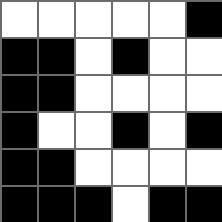[["white", "white", "white", "white", "white", "black"], ["black", "black", "white", "black", "white", "white"], ["black", "black", "white", "white", "white", "white"], ["black", "white", "white", "black", "white", "black"], ["black", "black", "white", "white", "white", "white"], ["black", "black", "black", "white", "black", "black"]]